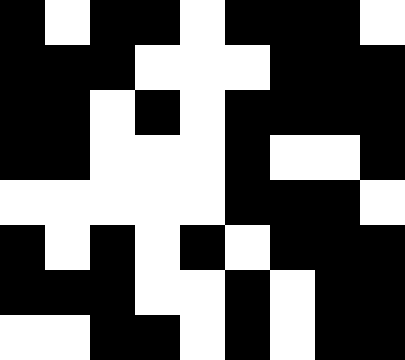[["black", "white", "black", "black", "white", "black", "black", "black", "white"], ["black", "black", "black", "white", "white", "white", "black", "black", "black"], ["black", "black", "white", "black", "white", "black", "black", "black", "black"], ["black", "black", "white", "white", "white", "black", "white", "white", "black"], ["white", "white", "white", "white", "white", "black", "black", "black", "white"], ["black", "white", "black", "white", "black", "white", "black", "black", "black"], ["black", "black", "black", "white", "white", "black", "white", "black", "black"], ["white", "white", "black", "black", "white", "black", "white", "black", "black"]]